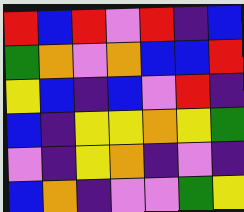[["red", "blue", "red", "violet", "red", "indigo", "blue"], ["green", "orange", "violet", "orange", "blue", "blue", "red"], ["yellow", "blue", "indigo", "blue", "violet", "red", "indigo"], ["blue", "indigo", "yellow", "yellow", "orange", "yellow", "green"], ["violet", "indigo", "yellow", "orange", "indigo", "violet", "indigo"], ["blue", "orange", "indigo", "violet", "violet", "green", "yellow"]]